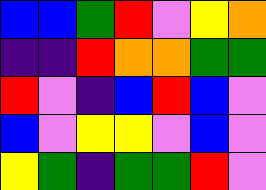[["blue", "blue", "green", "red", "violet", "yellow", "orange"], ["indigo", "indigo", "red", "orange", "orange", "green", "green"], ["red", "violet", "indigo", "blue", "red", "blue", "violet"], ["blue", "violet", "yellow", "yellow", "violet", "blue", "violet"], ["yellow", "green", "indigo", "green", "green", "red", "violet"]]